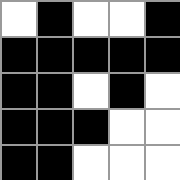[["white", "black", "white", "white", "black"], ["black", "black", "black", "black", "black"], ["black", "black", "white", "black", "white"], ["black", "black", "black", "white", "white"], ["black", "black", "white", "white", "white"]]